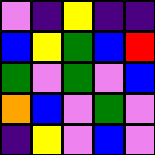[["violet", "indigo", "yellow", "indigo", "indigo"], ["blue", "yellow", "green", "blue", "red"], ["green", "violet", "green", "violet", "blue"], ["orange", "blue", "violet", "green", "violet"], ["indigo", "yellow", "violet", "blue", "violet"]]